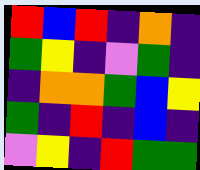[["red", "blue", "red", "indigo", "orange", "indigo"], ["green", "yellow", "indigo", "violet", "green", "indigo"], ["indigo", "orange", "orange", "green", "blue", "yellow"], ["green", "indigo", "red", "indigo", "blue", "indigo"], ["violet", "yellow", "indigo", "red", "green", "green"]]